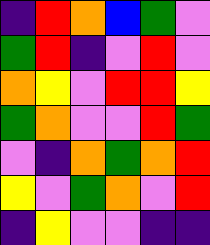[["indigo", "red", "orange", "blue", "green", "violet"], ["green", "red", "indigo", "violet", "red", "violet"], ["orange", "yellow", "violet", "red", "red", "yellow"], ["green", "orange", "violet", "violet", "red", "green"], ["violet", "indigo", "orange", "green", "orange", "red"], ["yellow", "violet", "green", "orange", "violet", "red"], ["indigo", "yellow", "violet", "violet", "indigo", "indigo"]]